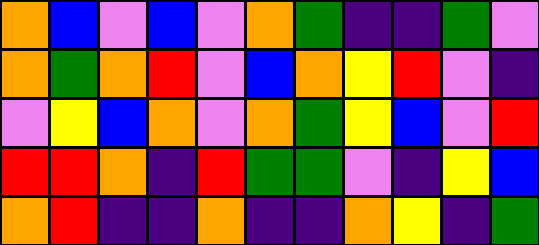[["orange", "blue", "violet", "blue", "violet", "orange", "green", "indigo", "indigo", "green", "violet"], ["orange", "green", "orange", "red", "violet", "blue", "orange", "yellow", "red", "violet", "indigo"], ["violet", "yellow", "blue", "orange", "violet", "orange", "green", "yellow", "blue", "violet", "red"], ["red", "red", "orange", "indigo", "red", "green", "green", "violet", "indigo", "yellow", "blue"], ["orange", "red", "indigo", "indigo", "orange", "indigo", "indigo", "orange", "yellow", "indigo", "green"]]